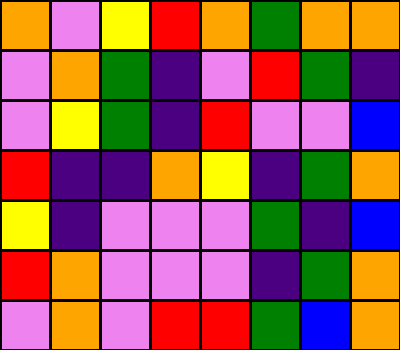[["orange", "violet", "yellow", "red", "orange", "green", "orange", "orange"], ["violet", "orange", "green", "indigo", "violet", "red", "green", "indigo"], ["violet", "yellow", "green", "indigo", "red", "violet", "violet", "blue"], ["red", "indigo", "indigo", "orange", "yellow", "indigo", "green", "orange"], ["yellow", "indigo", "violet", "violet", "violet", "green", "indigo", "blue"], ["red", "orange", "violet", "violet", "violet", "indigo", "green", "orange"], ["violet", "orange", "violet", "red", "red", "green", "blue", "orange"]]